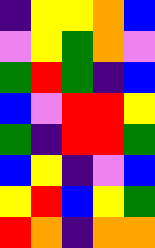[["indigo", "yellow", "yellow", "orange", "blue"], ["violet", "yellow", "green", "orange", "violet"], ["green", "red", "green", "indigo", "blue"], ["blue", "violet", "red", "red", "yellow"], ["green", "indigo", "red", "red", "green"], ["blue", "yellow", "indigo", "violet", "blue"], ["yellow", "red", "blue", "yellow", "green"], ["red", "orange", "indigo", "orange", "orange"]]